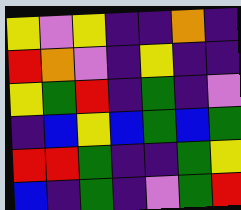[["yellow", "violet", "yellow", "indigo", "indigo", "orange", "indigo"], ["red", "orange", "violet", "indigo", "yellow", "indigo", "indigo"], ["yellow", "green", "red", "indigo", "green", "indigo", "violet"], ["indigo", "blue", "yellow", "blue", "green", "blue", "green"], ["red", "red", "green", "indigo", "indigo", "green", "yellow"], ["blue", "indigo", "green", "indigo", "violet", "green", "red"]]